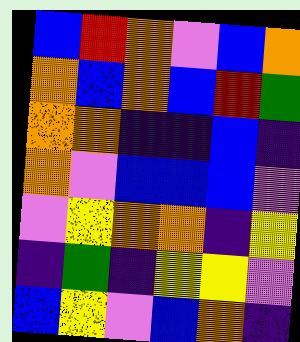[["blue", "red", "orange", "violet", "blue", "orange"], ["orange", "blue", "orange", "blue", "red", "green"], ["orange", "orange", "indigo", "indigo", "blue", "indigo"], ["orange", "violet", "blue", "blue", "blue", "violet"], ["violet", "yellow", "orange", "orange", "indigo", "yellow"], ["indigo", "green", "indigo", "yellow", "yellow", "violet"], ["blue", "yellow", "violet", "blue", "orange", "indigo"]]